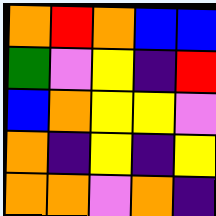[["orange", "red", "orange", "blue", "blue"], ["green", "violet", "yellow", "indigo", "red"], ["blue", "orange", "yellow", "yellow", "violet"], ["orange", "indigo", "yellow", "indigo", "yellow"], ["orange", "orange", "violet", "orange", "indigo"]]